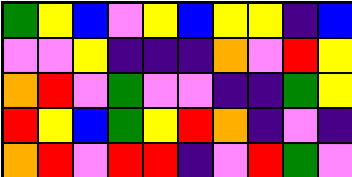[["green", "yellow", "blue", "violet", "yellow", "blue", "yellow", "yellow", "indigo", "blue"], ["violet", "violet", "yellow", "indigo", "indigo", "indigo", "orange", "violet", "red", "yellow"], ["orange", "red", "violet", "green", "violet", "violet", "indigo", "indigo", "green", "yellow"], ["red", "yellow", "blue", "green", "yellow", "red", "orange", "indigo", "violet", "indigo"], ["orange", "red", "violet", "red", "red", "indigo", "violet", "red", "green", "violet"]]